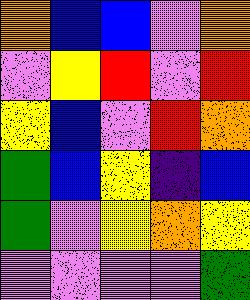[["orange", "blue", "blue", "violet", "orange"], ["violet", "yellow", "red", "violet", "red"], ["yellow", "blue", "violet", "red", "orange"], ["green", "blue", "yellow", "indigo", "blue"], ["green", "violet", "yellow", "orange", "yellow"], ["violet", "violet", "violet", "violet", "green"]]